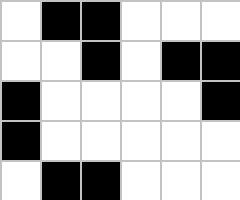[["white", "black", "black", "white", "white", "white"], ["white", "white", "black", "white", "black", "black"], ["black", "white", "white", "white", "white", "black"], ["black", "white", "white", "white", "white", "white"], ["white", "black", "black", "white", "white", "white"]]